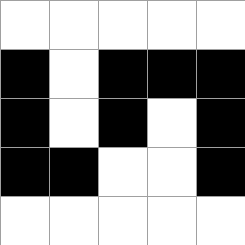[["white", "white", "white", "white", "white"], ["black", "white", "black", "black", "black"], ["black", "white", "black", "white", "black"], ["black", "black", "white", "white", "black"], ["white", "white", "white", "white", "white"]]